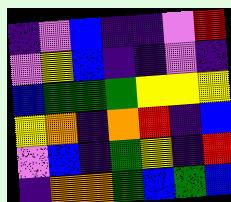[["indigo", "violet", "blue", "indigo", "indigo", "violet", "red"], ["violet", "yellow", "blue", "indigo", "indigo", "violet", "indigo"], ["blue", "green", "green", "green", "yellow", "yellow", "yellow"], ["yellow", "orange", "indigo", "orange", "red", "indigo", "blue"], ["violet", "blue", "indigo", "green", "yellow", "indigo", "red"], ["indigo", "orange", "orange", "green", "blue", "green", "blue"]]